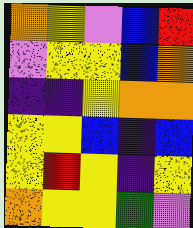[["orange", "yellow", "violet", "blue", "red"], ["violet", "yellow", "yellow", "blue", "orange"], ["indigo", "indigo", "yellow", "orange", "orange"], ["yellow", "yellow", "blue", "indigo", "blue"], ["yellow", "red", "yellow", "indigo", "yellow"], ["orange", "yellow", "yellow", "green", "violet"]]